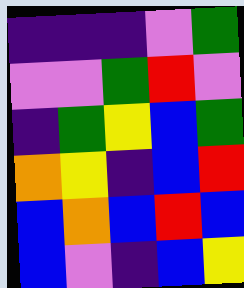[["indigo", "indigo", "indigo", "violet", "green"], ["violet", "violet", "green", "red", "violet"], ["indigo", "green", "yellow", "blue", "green"], ["orange", "yellow", "indigo", "blue", "red"], ["blue", "orange", "blue", "red", "blue"], ["blue", "violet", "indigo", "blue", "yellow"]]